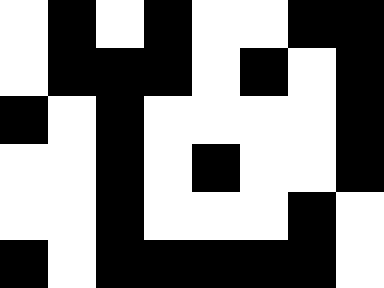[["white", "black", "white", "black", "white", "white", "black", "black"], ["white", "black", "black", "black", "white", "black", "white", "black"], ["black", "white", "black", "white", "white", "white", "white", "black"], ["white", "white", "black", "white", "black", "white", "white", "black"], ["white", "white", "black", "white", "white", "white", "black", "white"], ["black", "white", "black", "black", "black", "black", "black", "white"]]